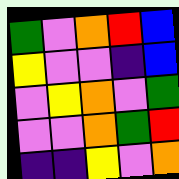[["green", "violet", "orange", "red", "blue"], ["yellow", "violet", "violet", "indigo", "blue"], ["violet", "yellow", "orange", "violet", "green"], ["violet", "violet", "orange", "green", "red"], ["indigo", "indigo", "yellow", "violet", "orange"]]